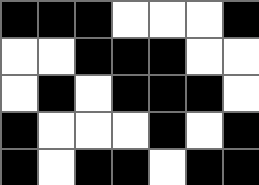[["black", "black", "black", "white", "white", "white", "black"], ["white", "white", "black", "black", "black", "white", "white"], ["white", "black", "white", "black", "black", "black", "white"], ["black", "white", "white", "white", "black", "white", "black"], ["black", "white", "black", "black", "white", "black", "black"]]